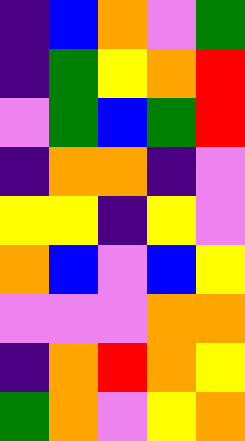[["indigo", "blue", "orange", "violet", "green"], ["indigo", "green", "yellow", "orange", "red"], ["violet", "green", "blue", "green", "red"], ["indigo", "orange", "orange", "indigo", "violet"], ["yellow", "yellow", "indigo", "yellow", "violet"], ["orange", "blue", "violet", "blue", "yellow"], ["violet", "violet", "violet", "orange", "orange"], ["indigo", "orange", "red", "orange", "yellow"], ["green", "orange", "violet", "yellow", "orange"]]